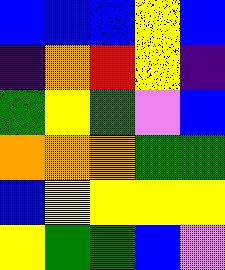[["blue", "blue", "blue", "yellow", "blue"], ["indigo", "orange", "red", "yellow", "indigo"], ["green", "yellow", "green", "violet", "blue"], ["orange", "orange", "orange", "green", "green"], ["blue", "yellow", "yellow", "yellow", "yellow"], ["yellow", "green", "green", "blue", "violet"]]